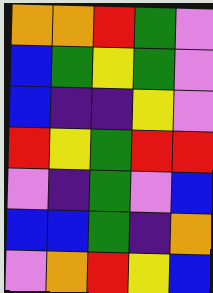[["orange", "orange", "red", "green", "violet"], ["blue", "green", "yellow", "green", "violet"], ["blue", "indigo", "indigo", "yellow", "violet"], ["red", "yellow", "green", "red", "red"], ["violet", "indigo", "green", "violet", "blue"], ["blue", "blue", "green", "indigo", "orange"], ["violet", "orange", "red", "yellow", "blue"]]